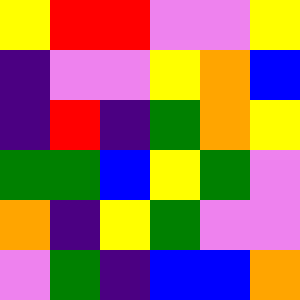[["yellow", "red", "red", "violet", "violet", "yellow"], ["indigo", "violet", "violet", "yellow", "orange", "blue"], ["indigo", "red", "indigo", "green", "orange", "yellow"], ["green", "green", "blue", "yellow", "green", "violet"], ["orange", "indigo", "yellow", "green", "violet", "violet"], ["violet", "green", "indigo", "blue", "blue", "orange"]]